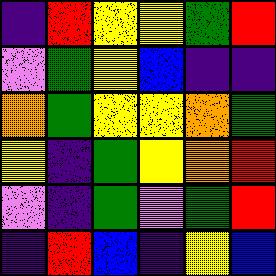[["indigo", "red", "yellow", "yellow", "green", "red"], ["violet", "green", "yellow", "blue", "indigo", "indigo"], ["orange", "green", "yellow", "yellow", "orange", "green"], ["yellow", "indigo", "green", "yellow", "orange", "red"], ["violet", "indigo", "green", "violet", "green", "red"], ["indigo", "red", "blue", "indigo", "yellow", "blue"]]